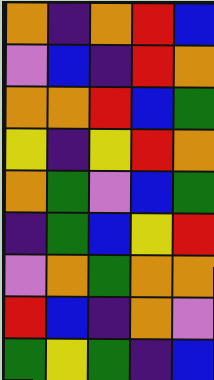[["orange", "indigo", "orange", "red", "blue"], ["violet", "blue", "indigo", "red", "orange"], ["orange", "orange", "red", "blue", "green"], ["yellow", "indigo", "yellow", "red", "orange"], ["orange", "green", "violet", "blue", "green"], ["indigo", "green", "blue", "yellow", "red"], ["violet", "orange", "green", "orange", "orange"], ["red", "blue", "indigo", "orange", "violet"], ["green", "yellow", "green", "indigo", "blue"]]